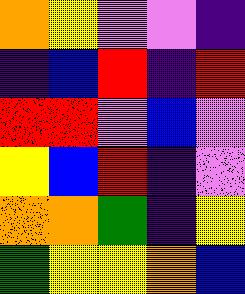[["orange", "yellow", "violet", "violet", "indigo"], ["indigo", "blue", "red", "indigo", "red"], ["red", "red", "violet", "blue", "violet"], ["yellow", "blue", "red", "indigo", "violet"], ["orange", "orange", "green", "indigo", "yellow"], ["green", "yellow", "yellow", "orange", "blue"]]